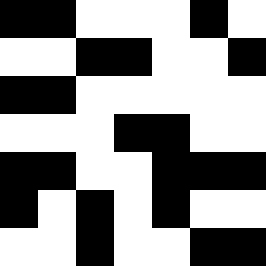[["black", "black", "white", "white", "white", "black", "white"], ["white", "white", "black", "black", "white", "white", "black"], ["black", "black", "white", "white", "white", "white", "white"], ["white", "white", "white", "black", "black", "white", "white"], ["black", "black", "white", "white", "black", "black", "black"], ["black", "white", "black", "white", "black", "white", "white"], ["white", "white", "black", "white", "white", "black", "black"]]